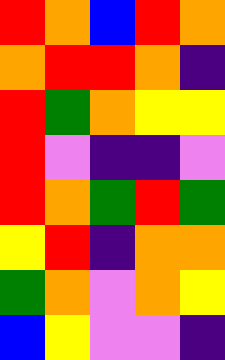[["red", "orange", "blue", "red", "orange"], ["orange", "red", "red", "orange", "indigo"], ["red", "green", "orange", "yellow", "yellow"], ["red", "violet", "indigo", "indigo", "violet"], ["red", "orange", "green", "red", "green"], ["yellow", "red", "indigo", "orange", "orange"], ["green", "orange", "violet", "orange", "yellow"], ["blue", "yellow", "violet", "violet", "indigo"]]